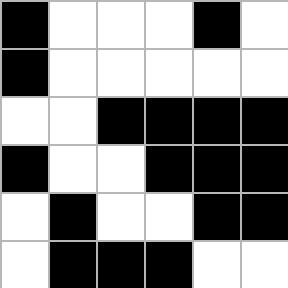[["black", "white", "white", "white", "black", "white"], ["black", "white", "white", "white", "white", "white"], ["white", "white", "black", "black", "black", "black"], ["black", "white", "white", "black", "black", "black"], ["white", "black", "white", "white", "black", "black"], ["white", "black", "black", "black", "white", "white"]]